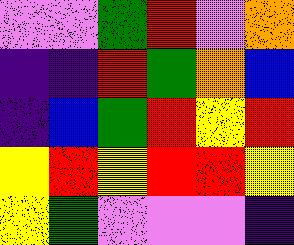[["violet", "violet", "green", "red", "violet", "orange"], ["indigo", "indigo", "red", "green", "orange", "blue"], ["indigo", "blue", "green", "red", "yellow", "red"], ["yellow", "red", "yellow", "red", "red", "yellow"], ["yellow", "green", "violet", "violet", "violet", "indigo"]]